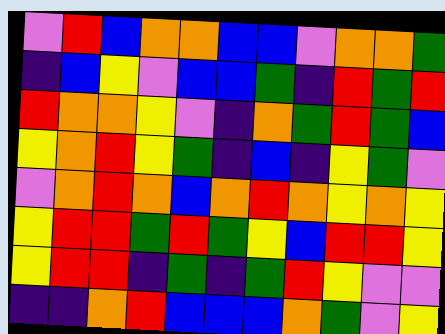[["violet", "red", "blue", "orange", "orange", "blue", "blue", "violet", "orange", "orange", "green"], ["indigo", "blue", "yellow", "violet", "blue", "blue", "green", "indigo", "red", "green", "red"], ["red", "orange", "orange", "yellow", "violet", "indigo", "orange", "green", "red", "green", "blue"], ["yellow", "orange", "red", "yellow", "green", "indigo", "blue", "indigo", "yellow", "green", "violet"], ["violet", "orange", "red", "orange", "blue", "orange", "red", "orange", "yellow", "orange", "yellow"], ["yellow", "red", "red", "green", "red", "green", "yellow", "blue", "red", "red", "yellow"], ["yellow", "red", "red", "indigo", "green", "indigo", "green", "red", "yellow", "violet", "violet"], ["indigo", "indigo", "orange", "red", "blue", "blue", "blue", "orange", "green", "violet", "yellow"]]